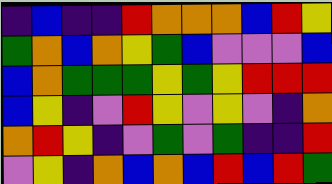[["indigo", "blue", "indigo", "indigo", "red", "orange", "orange", "orange", "blue", "red", "yellow"], ["green", "orange", "blue", "orange", "yellow", "green", "blue", "violet", "violet", "violet", "blue"], ["blue", "orange", "green", "green", "green", "yellow", "green", "yellow", "red", "red", "red"], ["blue", "yellow", "indigo", "violet", "red", "yellow", "violet", "yellow", "violet", "indigo", "orange"], ["orange", "red", "yellow", "indigo", "violet", "green", "violet", "green", "indigo", "indigo", "red"], ["violet", "yellow", "indigo", "orange", "blue", "orange", "blue", "red", "blue", "red", "green"]]